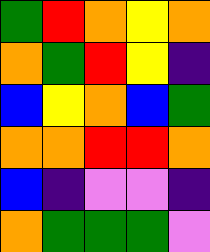[["green", "red", "orange", "yellow", "orange"], ["orange", "green", "red", "yellow", "indigo"], ["blue", "yellow", "orange", "blue", "green"], ["orange", "orange", "red", "red", "orange"], ["blue", "indigo", "violet", "violet", "indigo"], ["orange", "green", "green", "green", "violet"]]